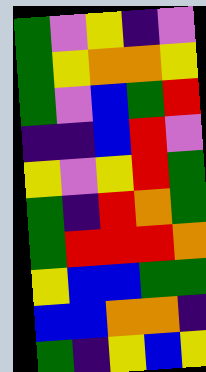[["green", "violet", "yellow", "indigo", "violet"], ["green", "yellow", "orange", "orange", "yellow"], ["green", "violet", "blue", "green", "red"], ["indigo", "indigo", "blue", "red", "violet"], ["yellow", "violet", "yellow", "red", "green"], ["green", "indigo", "red", "orange", "green"], ["green", "red", "red", "red", "orange"], ["yellow", "blue", "blue", "green", "green"], ["blue", "blue", "orange", "orange", "indigo"], ["green", "indigo", "yellow", "blue", "yellow"]]